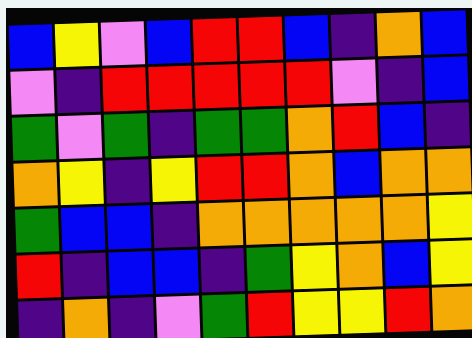[["blue", "yellow", "violet", "blue", "red", "red", "blue", "indigo", "orange", "blue"], ["violet", "indigo", "red", "red", "red", "red", "red", "violet", "indigo", "blue"], ["green", "violet", "green", "indigo", "green", "green", "orange", "red", "blue", "indigo"], ["orange", "yellow", "indigo", "yellow", "red", "red", "orange", "blue", "orange", "orange"], ["green", "blue", "blue", "indigo", "orange", "orange", "orange", "orange", "orange", "yellow"], ["red", "indigo", "blue", "blue", "indigo", "green", "yellow", "orange", "blue", "yellow"], ["indigo", "orange", "indigo", "violet", "green", "red", "yellow", "yellow", "red", "orange"]]